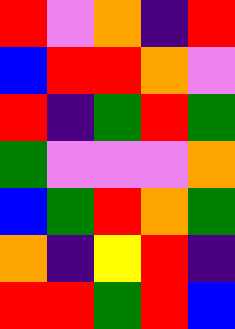[["red", "violet", "orange", "indigo", "red"], ["blue", "red", "red", "orange", "violet"], ["red", "indigo", "green", "red", "green"], ["green", "violet", "violet", "violet", "orange"], ["blue", "green", "red", "orange", "green"], ["orange", "indigo", "yellow", "red", "indigo"], ["red", "red", "green", "red", "blue"]]